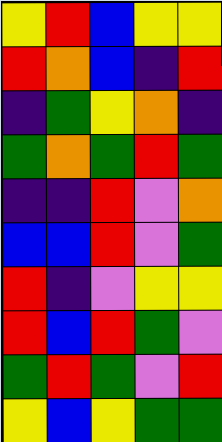[["yellow", "red", "blue", "yellow", "yellow"], ["red", "orange", "blue", "indigo", "red"], ["indigo", "green", "yellow", "orange", "indigo"], ["green", "orange", "green", "red", "green"], ["indigo", "indigo", "red", "violet", "orange"], ["blue", "blue", "red", "violet", "green"], ["red", "indigo", "violet", "yellow", "yellow"], ["red", "blue", "red", "green", "violet"], ["green", "red", "green", "violet", "red"], ["yellow", "blue", "yellow", "green", "green"]]